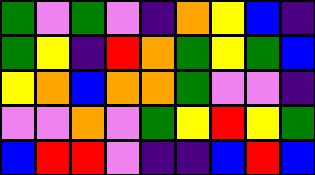[["green", "violet", "green", "violet", "indigo", "orange", "yellow", "blue", "indigo"], ["green", "yellow", "indigo", "red", "orange", "green", "yellow", "green", "blue"], ["yellow", "orange", "blue", "orange", "orange", "green", "violet", "violet", "indigo"], ["violet", "violet", "orange", "violet", "green", "yellow", "red", "yellow", "green"], ["blue", "red", "red", "violet", "indigo", "indigo", "blue", "red", "blue"]]